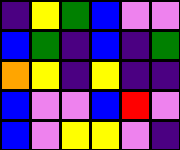[["indigo", "yellow", "green", "blue", "violet", "violet"], ["blue", "green", "indigo", "blue", "indigo", "green"], ["orange", "yellow", "indigo", "yellow", "indigo", "indigo"], ["blue", "violet", "violet", "blue", "red", "violet"], ["blue", "violet", "yellow", "yellow", "violet", "indigo"]]